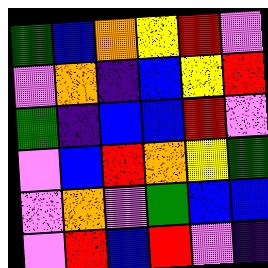[["green", "blue", "orange", "yellow", "red", "violet"], ["violet", "orange", "indigo", "blue", "yellow", "red"], ["green", "indigo", "blue", "blue", "red", "violet"], ["violet", "blue", "red", "orange", "yellow", "green"], ["violet", "orange", "violet", "green", "blue", "blue"], ["violet", "red", "blue", "red", "violet", "indigo"]]